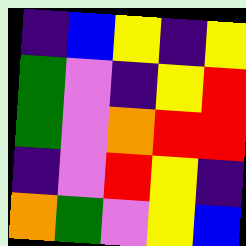[["indigo", "blue", "yellow", "indigo", "yellow"], ["green", "violet", "indigo", "yellow", "red"], ["green", "violet", "orange", "red", "red"], ["indigo", "violet", "red", "yellow", "indigo"], ["orange", "green", "violet", "yellow", "blue"]]